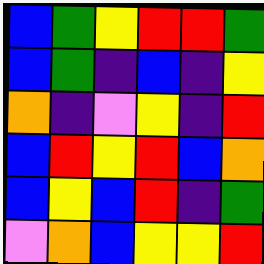[["blue", "green", "yellow", "red", "red", "green"], ["blue", "green", "indigo", "blue", "indigo", "yellow"], ["orange", "indigo", "violet", "yellow", "indigo", "red"], ["blue", "red", "yellow", "red", "blue", "orange"], ["blue", "yellow", "blue", "red", "indigo", "green"], ["violet", "orange", "blue", "yellow", "yellow", "red"]]